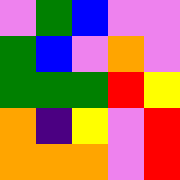[["violet", "green", "blue", "violet", "violet"], ["green", "blue", "violet", "orange", "violet"], ["green", "green", "green", "red", "yellow"], ["orange", "indigo", "yellow", "violet", "red"], ["orange", "orange", "orange", "violet", "red"]]